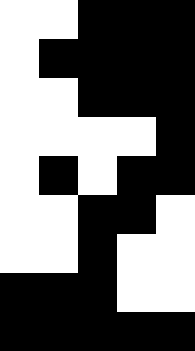[["white", "white", "black", "black", "black"], ["white", "black", "black", "black", "black"], ["white", "white", "black", "black", "black"], ["white", "white", "white", "white", "black"], ["white", "black", "white", "black", "black"], ["white", "white", "black", "black", "white"], ["white", "white", "black", "white", "white"], ["black", "black", "black", "white", "white"], ["black", "black", "black", "black", "black"]]